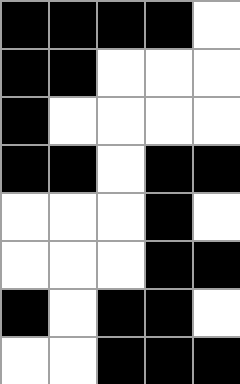[["black", "black", "black", "black", "white"], ["black", "black", "white", "white", "white"], ["black", "white", "white", "white", "white"], ["black", "black", "white", "black", "black"], ["white", "white", "white", "black", "white"], ["white", "white", "white", "black", "black"], ["black", "white", "black", "black", "white"], ["white", "white", "black", "black", "black"]]